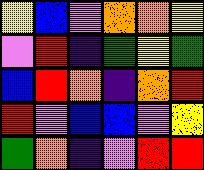[["yellow", "blue", "violet", "orange", "orange", "yellow"], ["violet", "red", "indigo", "green", "yellow", "green"], ["blue", "red", "orange", "indigo", "orange", "red"], ["red", "violet", "blue", "blue", "violet", "yellow"], ["green", "orange", "indigo", "violet", "red", "red"]]